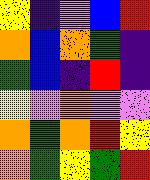[["yellow", "indigo", "violet", "blue", "red"], ["orange", "blue", "orange", "green", "indigo"], ["green", "blue", "indigo", "red", "indigo"], ["yellow", "violet", "orange", "violet", "violet"], ["orange", "green", "orange", "red", "yellow"], ["orange", "green", "yellow", "green", "red"]]